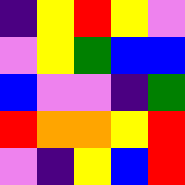[["indigo", "yellow", "red", "yellow", "violet"], ["violet", "yellow", "green", "blue", "blue"], ["blue", "violet", "violet", "indigo", "green"], ["red", "orange", "orange", "yellow", "red"], ["violet", "indigo", "yellow", "blue", "red"]]